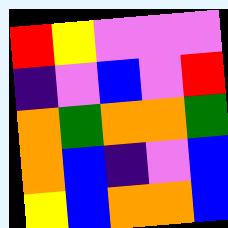[["red", "yellow", "violet", "violet", "violet"], ["indigo", "violet", "blue", "violet", "red"], ["orange", "green", "orange", "orange", "green"], ["orange", "blue", "indigo", "violet", "blue"], ["yellow", "blue", "orange", "orange", "blue"]]